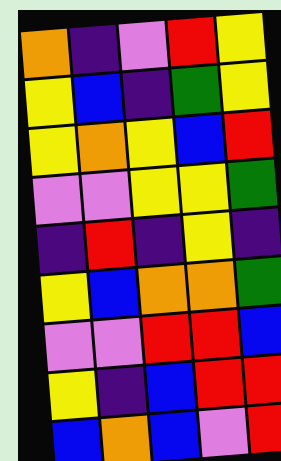[["orange", "indigo", "violet", "red", "yellow"], ["yellow", "blue", "indigo", "green", "yellow"], ["yellow", "orange", "yellow", "blue", "red"], ["violet", "violet", "yellow", "yellow", "green"], ["indigo", "red", "indigo", "yellow", "indigo"], ["yellow", "blue", "orange", "orange", "green"], ["violet", "violet", "red", "red", "blue"], ["yellow", "indigo", "blue", "red", "red"], ["blue", "orange", "blue", "violet", "red"]]